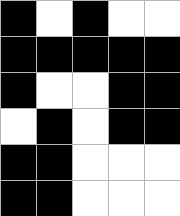[["black", "white", "black", "white", "white"], ["black", "black", "black", "black", "black"], ["black", "white", "white", "black", "black"], ["white", "black", "white", "black", "black"], ["black", "black", "white", "white", "white"], ["black", "black", "white", "white", "white"]]